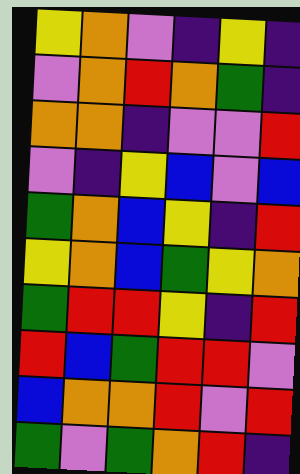[["yellow", "orange", "violet", "indigo", "yellow", "indigo"], ["violet", "orange", "red", "orange", "green", "indigo"], ["orange", "orange", "indigo", "violet", "violet", "red"], ["violet", "indigo", "yellow", "blue", "violet", "blue"], ["green", "orange", "blue", "yellow", "indigo", "red"], ["yellow", "orange", "blue", "green", "yellow", "orange"], ["green", "red", "red", "yellow", "indigo", "red"], ["red", "blue", "green", "red", "red", "violet"], ["blue", "orange", "orange", "red", "violet", "red"], ["green", "violet", "green", "orange", "red", "indigo"]]